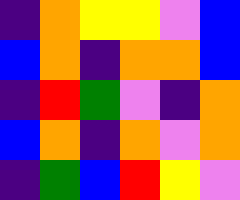[["indigo", "orange", "yellow", "yellow", "violet", "blue"], ["blue", "orange", "indigo", "orange", "orange", "blue"], ["indigo", "red", "green", "violet", "indigo", "orange"], ["blue", "orange", "indigo", "orange", "violet", "orange"], ["indigo", "green", "blue", "red", "yellow", "violet"]]